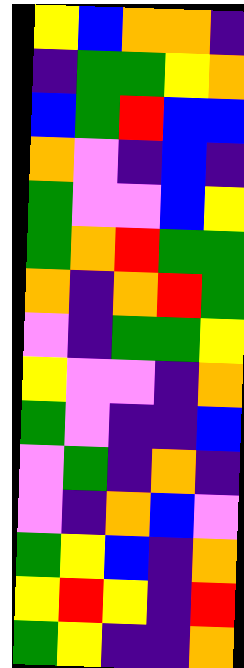[["yellow", "blue", "orange", "orange", "indigo"], ["indigo", "green", "green", "yellow", "orange"], ["blue", "green", "red", "blue", "blue"], ["orange", "violet", "indigo", "blue", "indigo"], ["green", "violet", "violet", "blue", "yellow"], ["green", "orange", "red", "green", "green"], ["orange", "indigo", "orange", "red", "green"], ["violet", "indigo", "green", "green", "yellow"], ["yellow", "violet", "violet", "indigo", "orange"], ["green", "violet", "indigo", "indigo", "blue"], ["violet", "green", "indigo", "orange", "indigo"], ["violet", "indigo", "orange", "blue", "violet"], ["green", "yellow", "blue", "indigo", "orange"], ["yellow", "red", "yellow", "indigo", "red"], ["green", "yellow", "indigo", "indigo", "orange"]]